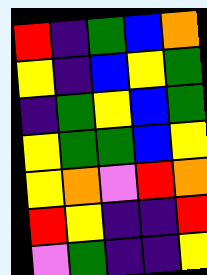[["red", "indigo", "green", "blue", "orange"], ["yellow", "indigo", "blue", "yellow", "green"], ["indigo", "green", "yellow", "blue", "green"], ["yellow", "green", "green", "blue", "yellow"], ["yellow", "orange", "violet", "red", "orange"], ["red", "yellow", "indigo", "indigo", "red"], ["violet", "green", "indigo", "indigo", "yellow"]]